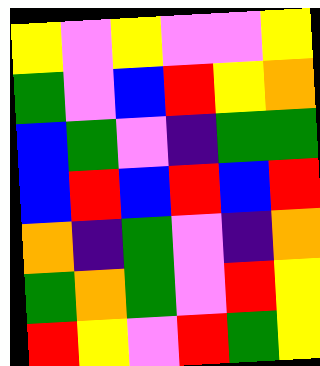[["yellow", "violet", "yellow", "violet", "violet", "yellow"], ["green", "violet", "blue", "red", "yellow", "orange"], ["blue", "green", "violet", "indigo", "green", "green"], ["blue", "red", "blue", "red", "blue", "red"], ["orange", "indigo", "green", "violet", "indigo", "orange"], ["green", "orange", "green", "violet", "red", "yellow"], ["red", "yellow", "violet", "red", "green", "yellow"]]